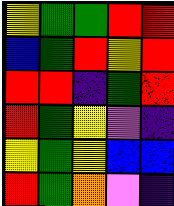[["yellow", "green", "green", "red", "red"], ["blue", "green", "red", "yellow", "red"], ["red", "red", "indigo", "green", "red"], ["red", "green", "yellow", "violet", "indigo"], ["yellow", "green", "yellow", "blue", "blue"], ["red", "green", "orange", "violet", "indigo"]]